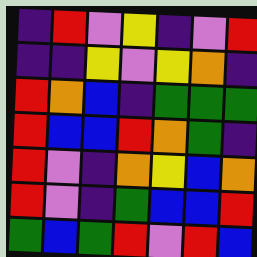[["indigo", "red", "violet", "yellow", "indigo", "violet", "red"], ["indigo", "indigo", "yellow", "violet", "yellow", "orange", "indigo"], ["red", "orange", "blue", "indigo", "green", "green", "green"], ["red", "blue", "blue", "red", "orange", "green", "indigo"], ["red", "violet", "indigo", "orange", "yellow", "blue", "orange"], ["red", "violet", "indigo", "green", "blue", "blue", "red"], ["green", "blue", "green", "red", "violet", "red", "blue"]]